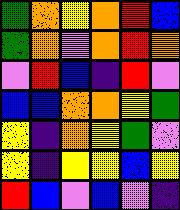[["green", "orange", "yellow", "orange", "red", "blue"], ["green", "orange", "violet", "orange", "red", "orange"], ["violet", "red", "blue", "indigo", "red", "violet"], ["blue", "blue", "orange", "orange", "yellow", "green"], ["yellow", "indigo", "orange", "yellow", "green", "violet"], ["yellow", "indigo", "yellow", "yellow", "blue", "yellow"], ["red", "blue", "violet", "blue", "violet", "indigo"]]